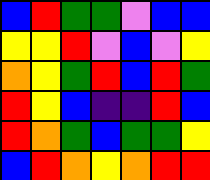[["blue", "red", "green", "green", "violet", "blue", "blue"], ["yellow", "yellow", "red", "violet", "blue", "violet", "yellow"], ["orange", "yellow", "green", "red", "blue", "red", "green"], ["red", "yellow", "blue", "indigo", "indigo", "red", "blue"], ["red", "orange", "green", "blue", "green", "green", "yellow"], ["blue", "red", "orange", "yellow", "orange", "red", "red"]]